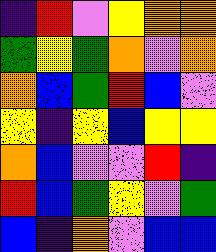[["indigo", "red", "violet", "yellow", "orange", "orange"], ["green", "yellow", "green", "orange", "violet", "orange"], ["orange", "blue", "green", "red", "blue", "violet"], ["yellow", "indigo", "yellow", "blue", "yellow", "yellow"], ["orange", "blue", "violet", "violet", "red", "indigo"], ["red", "blue", "green", "yellow", "violet", "green"], ["blue", "indigo", "orange", "violet", "blue", "blue"]]